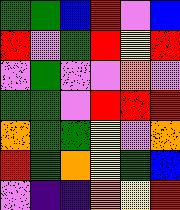[["green", "green", "blue", "red", "violet", "blue"], ["red", "violet", "green", "red", "yellow", "red"], ["violet", "green", "violet", "violet", "orange", "violet"], ["green", "green", "violet", "red", "red", "red"], ["orange", "green", "green", "yellow", "violet", "orange"], ["red", "green", "orange", "yellow", "green", "blue"], ["violet", "indigo", "indigo", "orange", "yellow", "red"]]